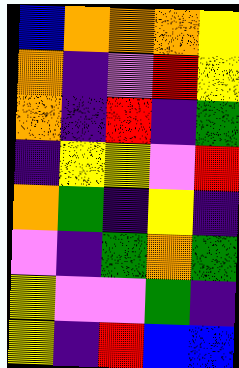[["blue", "orange", "orange", "orange", "yellow"], ["orange", "indigo", "violet", "red", "yellow"], ["orange", "indigo", "red", "indigo", "green"], ["indigo", "yellow", "yellow", "violet", "red"], ["orange", "green", "indigo", "yellow", "indigo"], ["violet", "indigo", "green", "orange", "green"], ["yellow", "violet", "violet", "green", "indigo"], ["yellow", "indigo", "red", "blue", "blue"]]